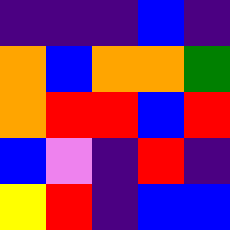[["indigo", "indigo", "indigo", "blue", "indigo"], ["orange", "blue", "orange", "orange", "green"], ["orange", "red", "red", "blue", "red"], ["blue", "violet", "indigo", "red", "indigo"], ["yellow", "red", "indigo", "blue", "blue"]]